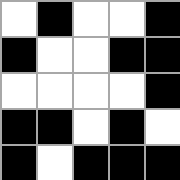[["white", "black", "white", "white", "black"], ["black", "white", "white", "black", "black"], ["white", "white", "white", "white", "black"], ["black", "black", "white", "black", "white"], ["black", "white", "black", "black", "black"]]